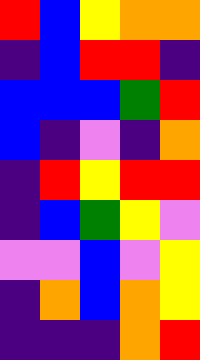[["red", "blue", "yellow", "orange", "orange"], ["indigo", "blue", "red", "red", "indigo"], ["blue", "blue", "blue", "green", "red"], ["blue", "indigo", "violet", "indigo", "orange"], ["indigo", "red", "yellow", "red", "red"], ["indigo", "blue", "green", "yellow", "violet"], ["violet", "violet", "blue", "violet", "yellow"], ["indigo", "orange", "blue", "orange", "yellow"], ["indigo", "indigo", "indigo", "orange", "red"]]